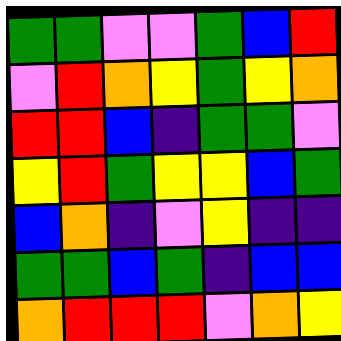[["green", "green", "violet", "violet", "green", "blue", "red"], ["violet", "red", "orange", "yellow", "green", "yellow", "orange"], ["red", "red", "blue", "indigo", "green", "green", "violet"], ["yellow", "red", "green", "yellow", "yellow", "blue", "green"], ["blue", "orange", "indigo", "violet", "yellow", "indigo", "indigo"], ["green", "green", "blue", "green", "indigo", "blue", "blue"], ["orange", "red", "red", "red", "violet", "orange", "yellow"]]